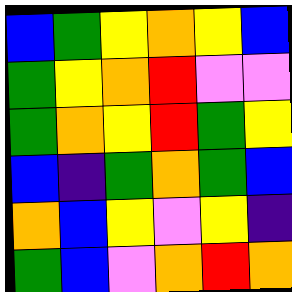[["blue", "green", "yellow", "orange", "yellow", "blue"], ["green", "yellow", "orange", "red", "violet", "violet"], ["green", "orange", "yellow", "red", "green", "yellow"], ["blue", "indigo", "green", "orange", "green", "blue"], ["orange", "blue", "yellow", "violet", "yellow", "indigo"], ["green", "blue", "violet", "orange", "red", "orange"]]